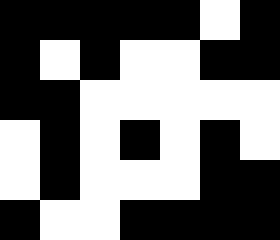[["black", "black", "black", "black", "black", "white", "black"], ["black", "white", "black", "white", "white", "black", "black"], ["black", "black", "white", "white", "white", "white", "white"], ["white", "black", "white", "black", "white", "black", "white"], ["white", "black", "white", "white", "white", "black", "black"], ["black", "white", "white", "black", "black", "black", "black"]]